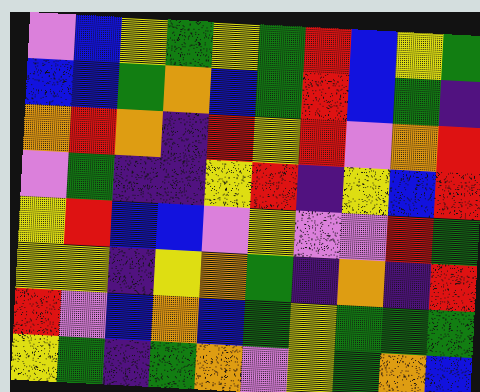[["violet", "blue", "yellow", "green", "yellow", "green", "red", "blue", "yellow", "green"], ["blue", "blue", "green", "orange", "blue", "green", "red", "blue", "green", "indigo"], ["orange", "red", "orange", "indigo", "red", "yellow", "red", "violet", "orange", "red"], ["violet", "green", "indigo", "indigo", "yellow", "red", "indigo", "yellow", "blue", "red"], ["yellow", "red", "blue", "blue", "violet", "yellow", "violet", "violet", "red", "green"], ["yellow", "yellow", "indigo", "yellow", "orange", "green", "indigo", "orange", "indigo", "red"], ["red", "violet", "blue", "orange", "blue", "green", "yellow", "green", "green", "green"], ["yellow", "green", "indigo", "green", "orange", "violet", "yellow", "green", "orange", "blue"]]